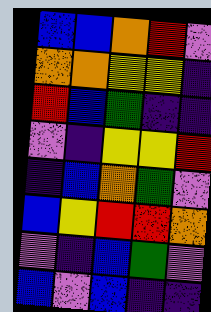[["blue", "blue", "orange", "red", "violet"], ["orange", "orange", "yellow", "yellow", "indigo"], ["red", "blue", "green", "indigo", "indigo"], ["violet", "indigo", "yellow", "yellow", "red"], ["indigo", "blue", "orange", "green", "violet"], ["blue", "yellow", "red", "red", "orange"], ["violet", "indigo", "blue", "green", "violet"], ["blue", "violet", "blue", "indigo", "indigo"]]